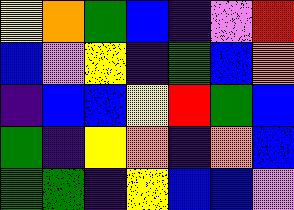[["yellow", "orange", "green", "blue", "indigo", "violet", "red"], ["blue", "violet", "yellow", "indigo", "green", "blue", "orange"], ["indigo", "blue", "blue", "yellow", "red", "green", "blue"], ["green", "indigo", "yellow", "orange", "indigo", "orange", "blue"], ["green", "green", "indigo", "yellow", "blue", "blue", "violet"]]